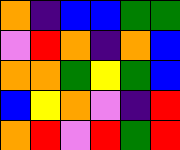[["orange", "indigo", "blue", "blue", "green", "green"], ["violet", "red", "orange", "indigo", "orange", "blue"], ["orange", "orange", "green", "yellow", "green", "blue"], ["blue", "yellow", "orange", "violet", "indigo", "red"], ["orange", "red", "violet", "red", "green", "red"]]